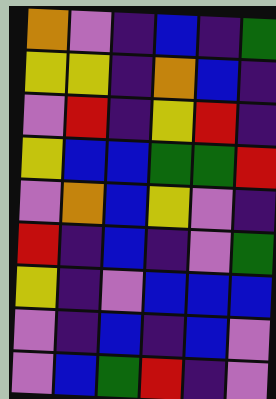[["orange", "violet", "indigo", "blue", "indigo", "green"], ["yellow", "yellow", "indigo", "orange", "blue", "indigo"], ["violet", "red", "indigo", "yellow", "red", "indigo"], ["yellow", "blue", "blue", "green", "green", "red"], ["violet", "orange", "blue", "yellow", "violet", "indigo"], ["red", "indigo", "blue", "indigo", "violet", "green"], ["yellow", "indigo", "violet", "blue", "blue", "blue"], ["violet", "indigo", "blue", "indigo", "blue", "violet"], ["violet", "blue", "green", "red", "indigo", "violet"]]